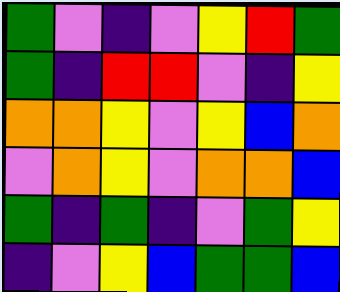[["green", "violet", "indigo", "violet", "yellow", "red", "green"], ["green", "indigo", "red", "red", "violet", "indigo", "yellow"], ["orange", "orange", "yellow", "violet", "yellow", "blue", "orange"], ["violet", "orange", "yellow", "violet", "orange", "orange", "blue"], ["green", "indigo", "green", "indigo", "violet", "green", "yellow"], ["indigo", "violet", "yellow", "blue", "green", "green", "blue"]]